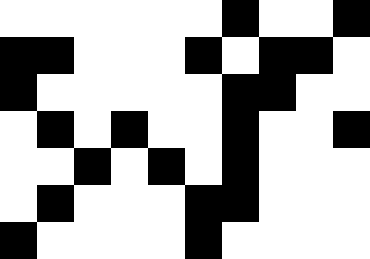[["white", "white", "white", "white", "white", "white", "black", "white", "white", "black"], ["black", "black", "white", "white", "white", "black", "white", "black", "black", "white"], ["black", "white", "white", "white", "white", "white", "black", "black", "white", "white"], ["white", "black", "white", "black", "white", "white", "black", "white", "white", "black"], ["white", "white", "black", "white", "black", "white", "black", "white", "white", "white"], ["white", "black", "white", "white", "white", "black", "black", "white", "white", "white"], ["black", "white", "white", "white", "white", "black", "white", "white", "white", "white"]]